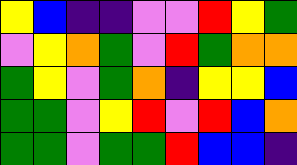[["yellow", "blue", "indigo", "indigo", "violet", "violet", "red", "yellow", "green"], ["violet", "yellow", "orange", "green", "violet", "red", "green", "orange", "orange"], ["green", "yellow", "violet", "green", "orange", "indigo", "yellow", "yellow", "blue"], ["green", "green", "violet", "yellow", "red", "violet", "red", "blue", "orange"], ["green", "green", "violet", "green", "green", "red", "blue", "blue", "indigo"]]